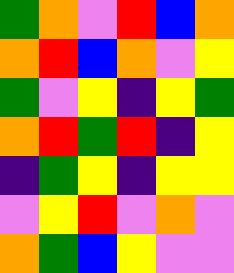[["green", "orange", "violet", "red", "blue", "orange"], ["orange", "red", "blue", "orange", "violet", "yellow"], ["green", "violet", "yellow", "indigo", "yellow", "green"], ["orange", "red", "green", "red", "indigo", "yellow"], ["indigo", "green", "yellow", "indigo", "yellow", "yellow"], ["violet", "yellow", "red", "violet", "orange", "violet"], ["orange", "green", "blue", "yellow", "violet", "violet"]]